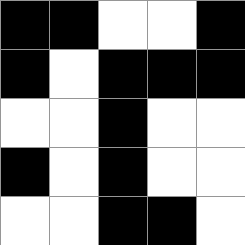[["black", "black", "white", "white", "black"], ["black", "white", "black", "black", "black"], ["white", "white", "black", "white", "white"], ["black", "white", "black", "white", "white"], ["white", "white", "black", "black", "white"]]